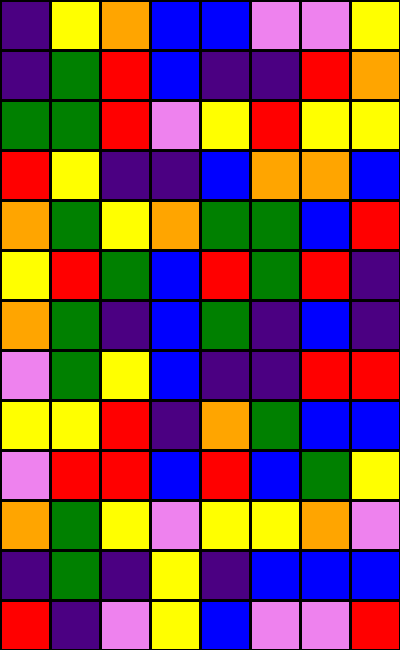[["indigo", "yellow", "orange", "blue", "blue", "violet", "violet", "yellow"], ["indigo", "green", "red", "blue", "indigo", "indigo", "red", "orange"], ["green", "green", "red", "violet", "yellow", "red", "yellow", "yellow"], ["red", "yellow", "indigo", "indigo", "blue", "orange", "orange", "blue"], ["orange", "green", "yellow", "orange", "green", "green", "blue", "red"], ["yellow", "red", "green", "blue", "red", "green", "red", "indigo"], ["orange", "green", "indigo", "blue", "green", "indigo", "blue", "indigo"], ["violet", "green", "yellow", "blue", "indigo", "indigo", "red", "red"], ["yellow", "yellow", "red", "indigo", "orange", "green", "blue", "blue"], ["violet", "red", "red", "blue", "red", "blue", "green", "yellow"], ["orange", "green", "yellow", "violet", "yellow", "yellow", "orange", "violet"], ["indigo", "green", "indigo", "yellow", "indigo", "blue", "blue", "blue"], ["red", "indigo", "violet", "yellow", "blue", "violet", "violet", "red"]]